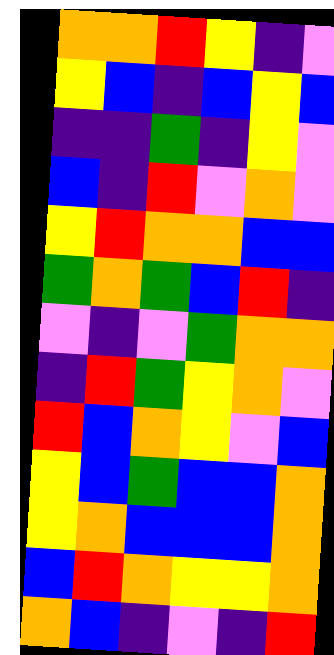[["orange", "orange", "red", "yellow", "indigo", "violet"], ["yellow", "blue", "indigo", "blue", "yellow", "blue"], ["indigo", "indigo", "green", "indigo", "yellow", "violet"], ["blue", "indigo", "red", "violet", "orange", "violet"], ["yellow", "red", "orange", "orange", "blue", "blue"], ["green", "orange", "green", "blue", "red", "indigo"], ["violet", "indigo", "violet", "green", "orange", "orange"], ["indigo", "red", "green", "yellow", "orange", "violet"], ["red", "blue", "orange", "yellow", "violet", "blue"], ["yellow", "blue", "green", "blue", "blue", "orange"], ["yellow", "orange", "blue", "blue", "blue", "orange"], ["blue", "red", "orange", "yellow", "yellow", "orange"], ["orange", "blue", "indigo", "violet", "indigo", "red"]]